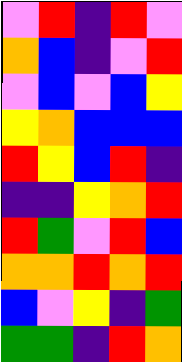[["violet", "red", "indigo", "red", "violet"], ["orange", "blue", "indigo", "violet", "red"], ["violet", "blue", "violet", "blue", "yellow"], ["yellow", "orange", "blue", "blue", "blue"], ["red", "yellow", "blue", "red", "indigo"], ["indigo", "indigo", "yellow", "orange", "red"], ["red", "green", "violet", "red", "blue"], ["orange", "orange", "red", "orange", "red"], ["blue", "violet", "yellow", "indigo", "green"], ["green", "green", "indigo", "red", "orange"]]